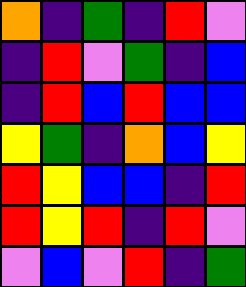[["orange", "indigo", "green", "indigo", "red", "violet"], ["indigo", "red", "violet", "green", "indigo", "blue"], ["indigo", "red", "blue", "red", "blue", "blue"], ["yellow", "green", "indigo", "orange", "blue", "yellow"], ["red", "yellow", "blue", "blue", "indigo", "red"], ["red", "yellow", "red", "indigo", "red", "violet"], ["violet", "blue", "violet", "red", "indigo", "green"]]